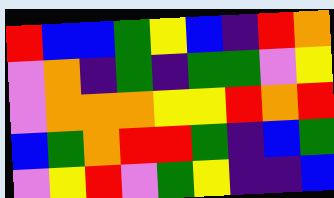[["red", "blue", "blue", "green", "yellow", "blue", "indigo", "red", "orange"], ["violet", "orange", "indigo", "green", "indigo", "green", "green", "violet", "yellow"], ["violet", "orange", "orange", "orange", "yellow", "yellow", "red", "orange", "red"], ["blue", "green", "orange", "red", "red", "green", "indigo", "blue", "green"], ["violet", "yellow", "red", "violet", "green", "yellow", "indigo", "indigo", "blue"]]